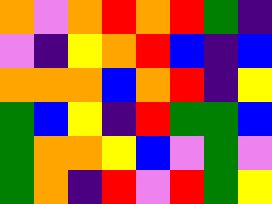[["orange", "violet", "orange", "red", "orange", "red", "green", "indigo"], ["violet", "indigo", "yellow", "orange", "red", "blue", "indigo", "blue"], ["orange", "orange", "orange", "blue", "orange", "red", "indigo", "yellow"], ["green", "blue", "yellow", "indigo", "red", "green", "green", "blue"], ["green", "orange", "orange", "yellow", "blue", "violet", "green", "violet"], ["green", "orange", "indigo", "red", "violet", "red", "green", "yellow"]]